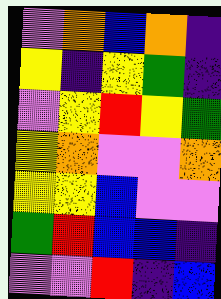[["violet", "orange", "blue", "orange", "indigo"], ["yellow", "indigo", "yellow", "green", "indigo"], ["violet", "yellow", "red", "yellow", "green"], ["yellow", "orange", "violet", "violet", "orange"], ["yellow", "yellow", "blue", "violet", "violet"], ["green", "red", "blue", "blue", "indigo"], ["violet", "violet", "red", "indigo", "blue"]]